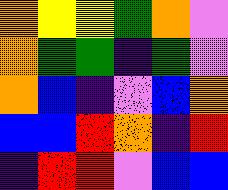[["orange", "yellow", "yellow", "green", "orange", "violet"], ["orange", "green", "green", "indigo", "green", "violet"], ["orange", "blue", "indigo", "violet", "blue", "orange"], ["blue", "blue", "red", "orange", "indigo", "red"], ["indigo", "red", "red", "violet", "blue", "blue"]]